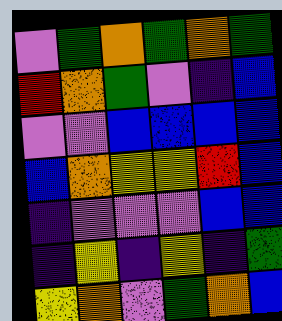[["violet", "green", "orange", "green", "orange", "green"], ["red", "orange", "green", "violet", "indigo", "blue"], ["violet", "violet", "blue", "blue", "blue", "blue"], ["blue", "orange", "yellow", "yellow", "red", "blue"], ["indigo", "violet", "violet", "violet", "blue", "blue"], ["indigo", "yellow", "indigo", "yellow", "indigo", "green"], ["yellow", "orange", "violet", "green", "orange", "blue"]]